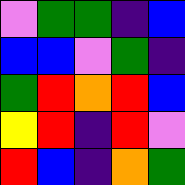[["violet", "green", "green", "indigo", "blue"], ["blue", "blue", "violet", "green", "indigo"], ["green", "red", "orange", "red", "blue"], ["yellow", "red", "indigo", "red", "violet"], ["red", "blue", "indigo", "orange", "green"]]